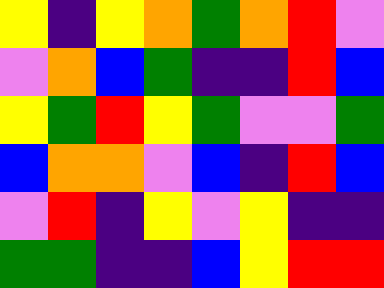[["yellow", "indigo", "yellow", "orange", "green", "orange", "red", "violet"], ["violet", "orange", "blue", "green", "indigo", "indigo", "red", "blue"], ["yellow", "green", "red", "yellow", "green", "violet", "violet", "green"], ["blue", "orange", "orange", "violet", "blue", "indigo", "red", "blue"], ["violet", "red", "indigo", "yellow", "violet", "yellow", "indigo", "indigo"], ["green", "green", "indigo", "indigo", "blue", "yellow", "red", "red"]]